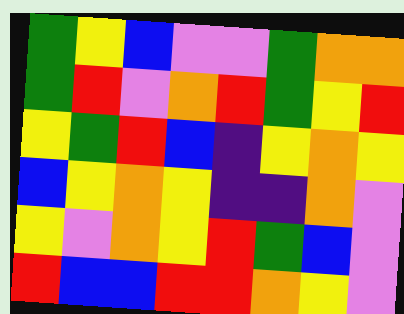[["green", "yellow", "blue", "violet", "violet", "green", "orange", "orange"], ["green", "red", "violet", "orange", "red", "green", "yellow", "red"], ["yellow", "green", "red", "blue", "indigo", "yellow", "orange", "yellow"], ["blue", "yellow", "orange", "yellow", "indigo", "indigo", "orange", "violet"], ["yellow", "violet", "orange", "yellow", "red", "green", "blue", "violet"], ["red", "blue", "blue", "red", "red", "orange", "yellow", "violet"]]